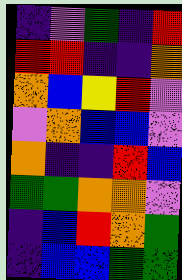[["indigo", "violet", "green", "indigo", "red"], ["red", "red", "indigo", "indigo", "orange"], ["orange", "blue", "yellow", "red", "violet"], ["violet", "orange", "blue", "blue", "violet"], ["orange", "indigo", "indigo", "red", "blue"], ["green", "green", "orange", "orange", "violet"], ["indigo", "blue", "red", "orange", "green"], ["indigo", "blue", "blue", "green", "green"]]